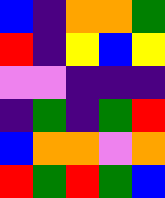[["blue", "indigo", "orange", "orange", "green"], ["red", "indigo", "yellow", "blue", "yellow"], ["violet", "violet", "indigo", "indigo", "indigo"], ["indigo", "green", "indigo", "green", "red"], ["blue", "orange", "orange", "violet", "orange"], ["red", "green", "red", "green", "blue"]]